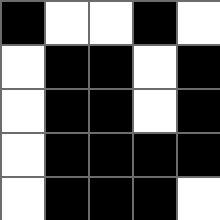[["black", "white", "white", "black", "white"], ["white", "black", "black", "white", "black"], ["white", "black", "black", "white", "black"], ["white", "black", "black", "black", "black"], ["white", "black", "black", "black", "white"]]